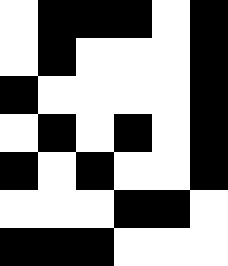[["white", "black", "black", "black", "white", "black"], ["white", "black", "white", "white", "white", "black"], ["black", "white", "white", "white", "white", "black"], ["white", "black", "white", "black", "white", "black"], ["black", "white", "black", "white", "white", "black"], ["white", "white", "white", "black", "black", "white"], ["black", "black", "black", "white", "white", "white"]]